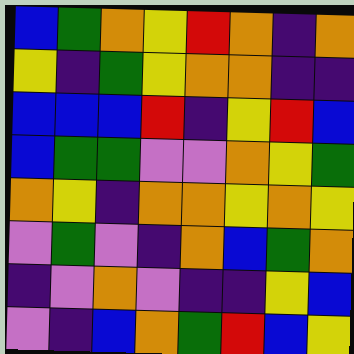[["blue", "green", "orange", "yellow", "red", "orange", "indigo", "orange"], ["yellow", "indigo", "green", "yellow", "orange", "orange", "indigo", "indigo"], ["blue", "blue", "blue", "red", "indigo", "yellow", "red", "blue"], ["blue", "green", "green", "violet", "violet", "orange", "yellow", "green"], ["orange", "yellow", "indigo", "orange", "orange", "yellow", "orange", "yellow"], ["violet", "green", "violet", "indigo", "orange", "blue", "green", "orange"], ["indigo", "violet", "orange", "violet", "indigo", "indigo", "yellow", "blue"], ["violet", "indigo", "blue", "orange", "green", "red", "blue", "yellow"]]